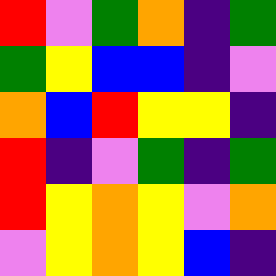[["red", "violet", "green", "orange", "indigo", "green"], ["green", "yellow", "blue", "blue", "indigo", "violet"], ["orange", "blue", "red", "yellow", "yellow", "indigo"], ["red", "indigo", "violet", "green", "indigo", "green"], ["red", "yellow", "orange", "yellow", "violet", "orange"], ["violet", "yellow", "orange", "yellow", "blue", "indigo"]]